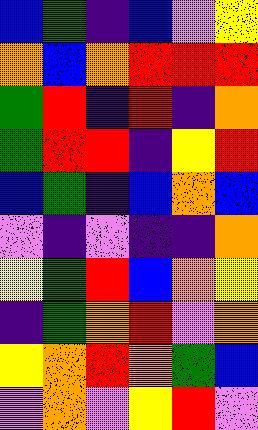[["blue", "green", "indigo", "blue", "violet", "yellow"], ["orange", "blue", "orange", "red", "red", "red"], ["green", "red", "indigo", "red", "indigo", "orange"], ["green", "red", "red", "indigo", "yellow", "red"], ["blue", "green", "indigo", "blue", "orange", "blue"], ["violet", "indigo", "violet", "indigo", "indigo", "orange"], ["yellow", "green", "red", "blue", "orange", "yellow"], ["indigo", "green", "orange", "red", "violet", "orange"], ["yellow", "orange", "red", "orange", "green", "blue"], ["violet", "orange", "violet", "yellow", "red", "violet"]]